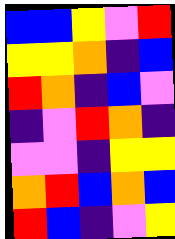[["blue", "blue", "yellow", "violet", "red"], ["yellow", "yellow", "orange", "indigo", "blue"], ["red", "orange", "indigo", "blue", "violet"], ["indigo", "violet", "red", "orange", "indigo"], ["violet", "violet", "indigo", "yellow", "yellow"], ["orange", "red", "blue", "orange", "blue"], ["red", "blue", "indigo", "violet", "yellow"]]